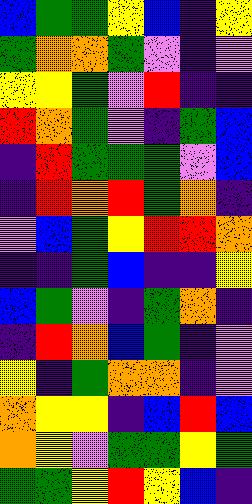[["blue", "green", "green", "yellow", "blue", "indigo", "yellow"], ["green", "orange", "orange", "green", "violet", "indigo", "violet"], ["yellow", "yellow", "green", "violet", "red", "indigo", "indigo"], ["red", "orange", "green", "violet", "indigo", "green", "blue"], ["indigo", "red", "green", "green", "green", "violet", "blue"], ["indigo", "red", "orange", "red", "green", "orange", "indigo"], ["violet", "blue", "green", "yellow", "red", "red", "orange"], ["indigo", "indigo", "green", "blue", "indigo", "indigo", "yellow"], ["blue", "green", "violet", "indigo", "green", "orange", "indigo"], ["indigo", "red", "orange", "blue", "green", "indigo", "violet"], ["yellow", "indigo", "green", "orange", "orange", "indigo", "violet"], ["orange", "yellow", "yellow", "indigo", "blue", "red", "blue"], ["orange", "yellow", "violet", "green", "green", "yellow", "green"], ["green", "green", "yellow", "red", "yellow", "blue", "indigo"]]